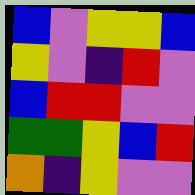[["blue", "violet", "yellow", "yellow", "blue"], ["yellow", "violet", "indigo", "red", "violet"], ["blue", "red", "red", "violet", "violet"], ["green", "green", "yellow", "blue", "red"], ["orange", "indigo", "yellow", "violet", "violet"]]